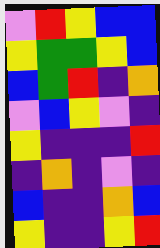[["violet", "red", "yellow", "blue", "blue"], ["yellow", "green", "green", "yellow", "blue"], ["blue", "green", "red", "indigo", "orange"], ["violet", "blue", "yellow", "violet", "indigo"], ["yellow", "indigo", "indigo", "indigo", "red"], ["indigo", "orange", "indigo", "violet", "indigo"], ["blue", "indigo", "indigo", "orange", "blue"], ["yellow", "indigo", "indigo", "yellow", "red"]]